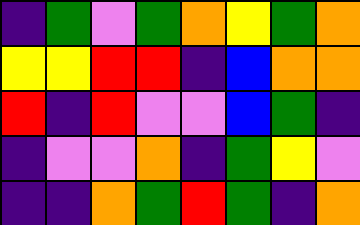[["indigo", "green", "violet", "green", "orange", "yellow", "green", "orange"], ["yellow", "yellow", "red", "red", "indigo", "blue", "orange", "orange"], ["red", "indigo", "red", "violet", "violet", "blue", "green", "indigo"], ["indigo", "violet", "violet", "orange", "indigo", "green", "yellow", "violet"], ["indigo", "indigo", "orange", "green", "red", "green", "indigo", "orange"]]